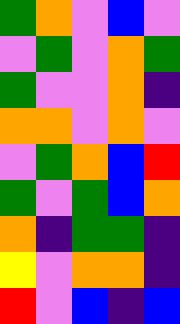[["green", "orange", "violet", "blue", "violet"], ["violet", "green", "violet", "orange", "green"], ["green", "violet", "violet", "orange", "indigo"], ["orange", "orange", "violet", "orange", "violet"], ["violet", "green", "orange", "blue", "red"], ["green", "violet", "green", "blue", "orange"], ["orange", "indigo", "green", "green", "indigo"], ["yellow", "violet", "orange", "orange", "indigo"], ["red", "violet", "blue", "indigo", "blue"]]